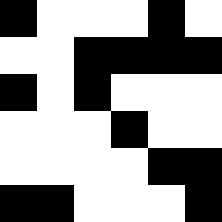[["black", "white", "white", "white", "black", "white"], ["white", "white", "black", "black", "black", "black"], ["black", "white", "black", "white", "white", "white"], ["white", "white", "white", "black", "white", "white"], ["white", "white", "white", "white", "black", "black"], ["black", "black", "white", "white", "white", "black"]]